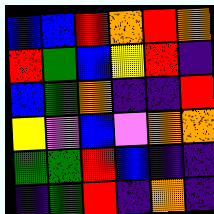[["blue", "blue", "red", "orange", "red", "orange"], ["red", "green", "blue", "yellow", "red", "indigo"], ["blue", "green", "orange", "indigo", "indigo", "red"], ["yellow", "violet", "blue", "violet", "orange", "orange"], ["green", "green", "red", "blue", "indigo", "indigo"], ["indigo", "green", "red", "indigo", "orange", "indigo"]]